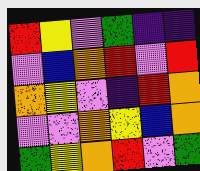[["red", "yellow", "violet", "green", "indigo", "indigo"], ["violet", "blue", "orange", "red", "violet", "red"], ["orange", "yellow", "violet", "indigo", "red", "orange"], ["violet", "violet", "orange", "yellow", "blue", "orange"], ["green", "yellow", "orange", "red", "violet", "green"]]